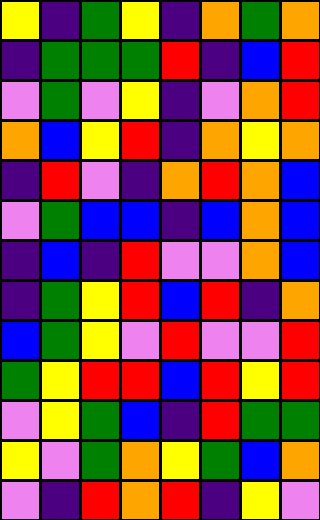[["yellow", "indigo", "green", "yellow", "indigo", "orange", "green", "orange"], ["indigo", "green", "green", "green", "red", "indigo", "blue", "red"], ["violet", "green", "violet", "yellow", "indigo", "violet", "orange", "red"], ["orange", "blue", "yellow", "red", "indigo", "orange", "yellow", "orange"], ["indigo", "red", "violet", "indigo", "orange", "red", "orange", "blue"], ["violet", "green", "blue", "blue", "indigo", "blue", "orange", "blue"], ["indigo", "blue", "indigo", "red", "violet", "violet", "orange", "blue"], ["indigo", "green", "yellow", "red", "blue", "red", "indigo", "orange"], ["blue", "green", "yellow", "violet", "red", "violet", "violet", "red"], ["green", "yellow", "red", "red", "blue", "red", "yellow", "red"], ["violet", "yellow", "green", "blue", "indigo", "red", "green", "green"], ["yellow", "violet", "green", "orange", "yellow", "green", "blue", "orange"], ["violet", "indigo", "red", "orange", "red", "indigo", "yellow", "violet"]]